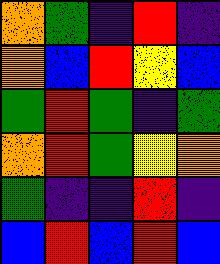[["orange", "green", "indigo", "red", "indigo"], ["orange", "blue", "red", "yellow", "blue"], ["green", "red", "green", "indigo", "green"], ["orange", "red", "green", "yellow", "orange"], ["green", "indigo", "indigo", "red", "indigo"], ["blue", "red", "blue", "red", "blue"]]